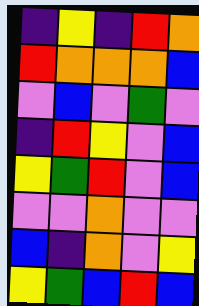[["indigo", "yellow", "indigo", "red", "orange"], ["red", "orange", "orange", "orange", "blue"], ["violet", "blue", "violet", "green", "violet"], ["indigo", "red", "yellow", "violet", "blue"], ["yellow", "green", "red", "violet", "blue"], ["violet", "violet", "orange", "violet", "violet"], ["blue", "indigo", "orange", "violet", "yellow"], ["yellow", "green", "blue", "red", "blue"]]